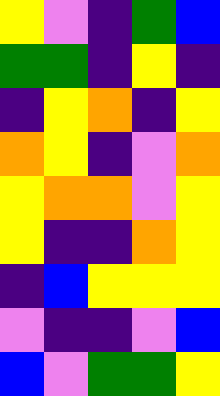[["yellow", "violet", "indigo", "green", "blue"], ["green", "green", "indigo", "yellow", "indigo"], ["indigo", "yellow", "orange", "indigo", "yellow"], ["orange", "yellow", "indigo", "violet", "orange"], ["yellow", "orange", "orange", "violet", "yellow"], ["yellow", "indigo", "indigo", "orange", "yellow"], ["indigo", "blue", "yellow", "yellow", "yellow"], ["violet", "indigo", "indigo", "violet", "blue"], ["blue", "violet", "green", "green", "yellow"]]